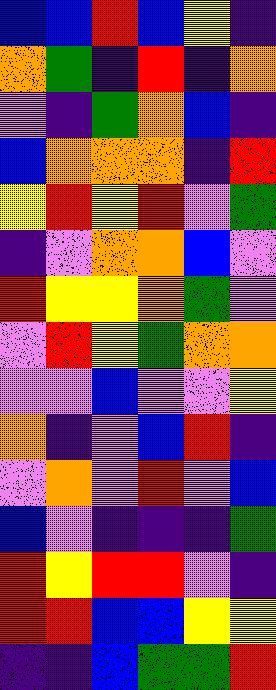[["blue", "blue", "red", "blue", "yellow", "indigo"], ["orange", "green", "indigo", "red", "indigo", "orange"], ["violet", "indigo", "green", "orange", "blue", "indigo"], ["blue", "orange", "orange", "orange", "indigo", "red"], ["yellow", "red", "yellow", "red", "violet", "green"], ["indigo", "violet", "orange", "orange", "blue", "violet"], ["red", "yellow", "yellow", "orange", "green", "violet"], ["violet", "red", "yellow", "green", "orange", "orange"], ["violet", "violet", "blue", "violet", "violet", "yellow"], ["orange", "indigo", "violet", "blue", "red", "indigo"], ["violet", "orange", "violet", "red", "violet", "blue"], ["blue", "violet", "indigo", "indigo", "indigo", "green"], ["red", "yellow", "red", "red", "violet", "indigo"], ["red", "red", "blue", "blue", "yellow", "yellow"], ["indigo", "indigo", "blue", "green", "green", "red"]]